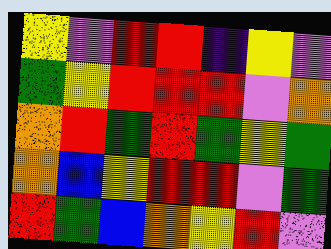[["yellow", "violet", "red", "red", "indigo", "yellow", "violet"], ["green", "yellow", "red", "red", "red", "violet", "orange"], ["orange", "red", "green", "red", "green", "yellow", "green"], ["orange", "blue", "yellow", "red", "red", "violet", "green"], ["red", "green", "blue", "orange", "yellow", "red", "violet"]]